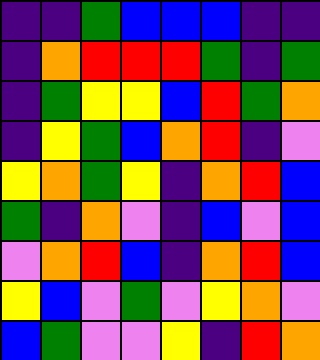[["indigo", "indigo", "green", "blue", "blue", "blue", "indigo", "indigo"], ["indigo", "orange", "red", "red", "red", "green", "indigo", "green"], ["indigo", "green", "yellow", "yellow", "blue", "red", "green", "orange"], ["indigo", "yellow", "green", "blue", "orange", "red", "indigo", "violet"], ["yellow", "orange", "green", "yellow", "indigo", "orange", "red", "blue"], ["green", "indigo", "orange", "violet", "indigo", "blue", "violet", "blue"], ["violet", "orange", "red", "blue", "indigo", "orange", "red", "blue"], ["yellow", "blue", "violet", "green", "violet", "yellow", "orange", "violet"], ["blue", "green", "violet", "violet", "yellow", "indigo", "red", "orange"]]